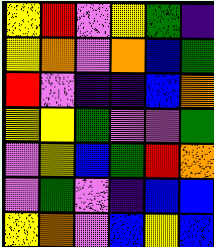[["yellow", "red", "violet", "yellow", "green", "indigo"], ["yellow", "orange", "violet", "orange", "blue", "green"], ["red", "violet", "indigo", "indigo", "blue", "orange"], ["yellow", "yellow", "green", "violet", "violet", "green"], ["violet", "yellow", "blue", "green", "red", "orange"], ["violet", "green", "violet", "indigo", "blue", "blue"], ["yellow", "orange", "violet", "blue", "yellow", "blue"]]